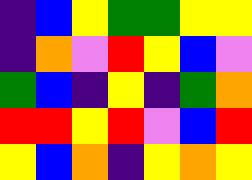[["indigo", "blue", "yellow", "green", "green", "yellow", "yellow"], ["indigo", "orange", "violet", "red", "yellow", "blue", "violet"], ["green", "blue", "indigo", "yellow", "indigo", "green", "orange"], ["red", "red", "yellow", "red", "violet", "blue", "red"], ["yellow", "blue", "orange", "indigo", "yellow", "orange", "yellow"]]